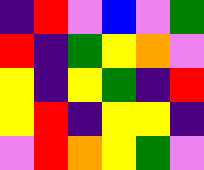[["indigo", "red", "violet", "blue", "violet", "green"], ["red", "indigo", "green", "yellow", "orange", "violet"], ["yellow", "indigo", "yellow", "green", "indigo", "red"], ["yellow", "red", "indigo", "yellow", "yellow", "indigo"], ["violet", "red", "orange", "yellow", "green", "violet"]]